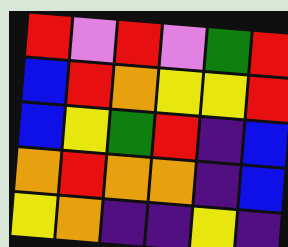[["red", "violet", "red", "violet", "green", "red"], ["blue", "red", "orange", "yellow", "yellow", "red"], ["blue", "yellow", "green", "red", "indigo", "blue"], ["orange", "red", "orange", "orange", "indigo", "blue"], ["yellow", "orange", "indigo", "indigo", "yellow", "indigo"]]